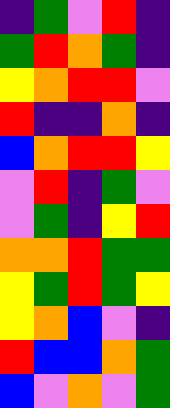[["indigo", "green", "violet", "red", "indigo"], ["green", "red", "orange", "green", "indigo"], ["yellow", "orange", "red", "red", "violet"], ["red", "indigo", "indigo", "orange", "indigo"], ["blue", "orange", "red", "red", "yellow"], ["violet", "red", "indigo", "green", "violet"], ["violet", "green", "indigo", "yellow", "red"], ["orange", "orange", "red", "green", "green"], ["yellow", "green", "red", "green", "yellow"], ["yellow", "orange", "blue", "violet", "indigo"], ["red", "blue", "blue", "orange", "green"], ["blue", "violet", "orange", "violet", "green"]]